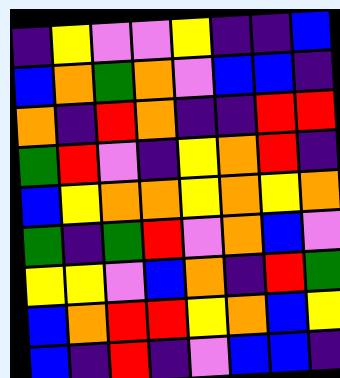[["indigo", "yellow", "violet", "violet", "yellow", "indigo", "indigo", "blue"], ["blue", "orange", "green", "orange", "violet", "blue", "blue", "indigo"], ["orange", "indigo", "red", "orange", "indigo", "indigo", "red", "red"], ["green", "red", "violet", "indigo", "yellow", "orange", "red", "indigo"], ["blue", "yellow", "orange", "orange", "yellow", "orange", "yellow", "orange"], ["green", "indigo", "green", "red", "violet", "orange", "blue", "violet"], ["yellow", "yellow", "violet", "blue", "orange", "indigo", "red", "green"], ["blue", "orange", "red", "red", "yellow", "orange", "blue", "yellow"], ["blue", "indigo", "red", "indigo", "violet", "blue", "blue", "indigo"]]